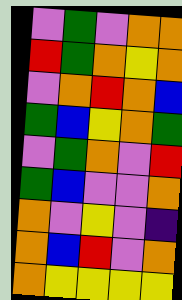[["violet", "green", "violet", "orange", "orange"], ["red", "green", "orange", "yellow", "orange"], ["violet", "orange", "red", "orange", "blue"], ["green", "blue", "yellow", "orange", "green"], ["violet", "green", "orange", "violet", "red"], ["green", "blue", "violet", "violet", "orange"], ["orange", "violet", "yellow", "violet", "indigo"], ["orange", "blue", "red", "violet", "orange"], ["orange", "yellow", "yellow", "yellow", "yellow"]]